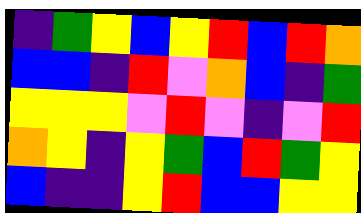[["indigo", "green", "yellow", "blue", "yellow", "red", "blue", "red", "orange"], ["blue", "blue", "indigo", "red", "violet", "orange", "blue", "indigo", "green"], ["yellow", "yellow", "yellow", "violet", "red", "violet", "indigo", "violet", "red"], ["orange", "yellow", "indigo", "yellow", "green", "blue", "red", "green", "yellow"], ["blue", "indigo", "indigo", "yellow", "red", "blue", "blue", "yellow", "yellow"]]